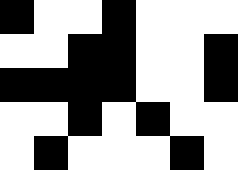[["black", "white", "white", "black", "white", "white", "white"], ["white", "white", "black", "black", "white", "white", "black"], ["black", "black", "black", "black", "white", "white", "black"], ["white", "white", "black", "white", "black", "white", "white"], ["white", "black", "white", "white", "white", "black", "white"]]